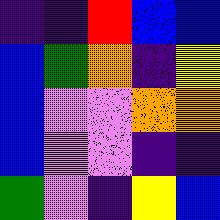[["indigo", "indigo", "red", "blue", "blue"], ["blue", "green", "orange", "indigo", "yellow"], ["blue", "violet", "violet", "orange", "orange"], ["blue", "violet", "violet", "indigo", "indigo"], ["green", "violet", "indigo", "yellow", "blue"]]